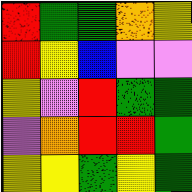[["red", "green", "green", "orange", "yellow"], ["red", "yellow", "blue", "violet", "violet"], ["yellow", "violet", "red", "green", "green"], ["violet", "orange", "red", "red", "green"], ["yellow", "yellow", "green", "yellow", "green"]]